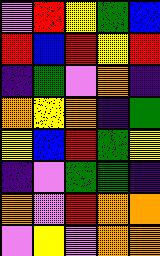[["violet", "red", "yellow", "green", "blue"], ["red", "blue", "red", "yellow", "red"], ["indigo", "green", "violet", "orange", "indigo"], ["orange", "yellow", "orange", "indigo", "green"], ["yellow", "blue", "red", "green", "yellow"], ["indigo", "violet", "green", "green", "indigo"], ["orange", "violet", "red", "orange", "orange"], ["violet", "yellow", "violet", "orange", "orange"]]